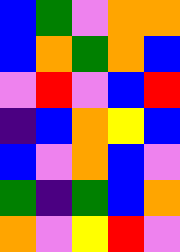[["blue", "green", "violet", "orange", "orange"], ["blue", "orange", "green", "orange", "blue"], ["violet", "red", "violet", "blue", "red"], ["indigo", "blue", "orange", "yellow", "blue"], ["blue", "violet", "orange", "blue", "violet"], ["green", "indigo", "green", "blue", "orange"], ["orange", "violet", "yellow", "red", "violet"]]